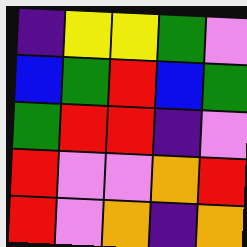[["indigo", "yellow", "yellow", "green", "violet"], ["blue", "green", "red", "blue", "green"], ["green", "red", "red", "indigo", "violet"], ["red", "violet", "violet", "orange", "red"], ["red", "violet", "orange", "indigo", "orange"]]